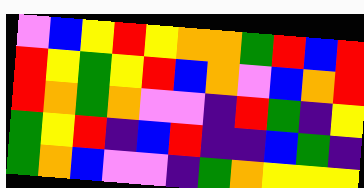[["violet", "blue", "yellow", "red", "yellow", "orange", "orange", "green", "red", "blue", "red"], ["red", "yellow", "green", "yellow", "red", "blue", "orange", "violet", "blue", "orange", "red"], ["red", "orange", "green", "orange", "violet", "violet", "indigo", "red", "green", "indigo", "yellow"], ["green", "yellow", "red", "indigo", "blue", "red", "indigo", "indigo", "blue", "green", "indigo"], ["green", "orange", "blue", "violet", "violet", "indigo", "green", "orange", "yellow", "yellow", "yellow"]]